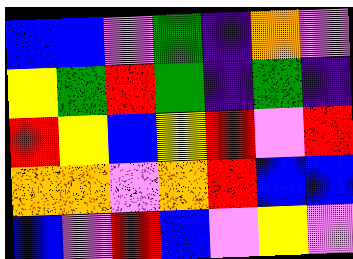[["blue", "blue", "violet", "green", "indigo", "orange", "violet"], ["yellow", "green", "red", "green", "indigo", "green", "indigo"], ["red", "yellow", "blue", "yellow", "red", "violet", "red"], ["orange", "orange", "violet", "orange", "red", "blue", "blue"], ["blue", "violet", "red", "blue", "violet", "yellow", "violet"]]